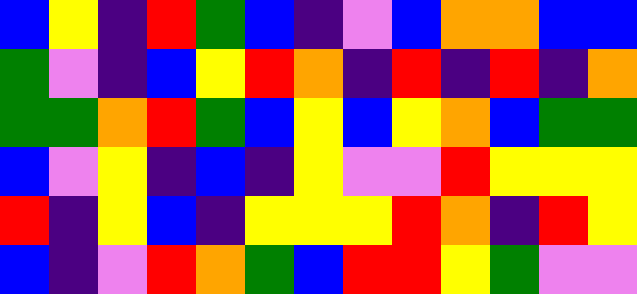[["blue", "yellow", "indigo", "red", "green", "blue", "indigo", "violet", "blue", "orange", "orange", "blue", "blue"], ["green", "violet", "indigo", "blue", "yellow", "red", "orange", "indigo", "red", "indigo", "red", "indigo", "orange"], ["green", "green", "orange", "red", "green", "blue", "yellow", "blue", "yellow", "orange", "blue", "green", "green"], ["blue", "violet", "yellow", "indigo", "blue", "indigo", "yellow", "violet", "violet", "red", "yellow", "yellow", "yellow"], ["red", "indigo", "yellow", "blue", "indigo", "yellow", "yellow", "yellow", "red", "orange", "indigo", "red", "yellow"], ["blue", "indigo", "violet", "red", "orange", "green", "blue", "red", "red", "yellow", "green", "violet", "violet"]]